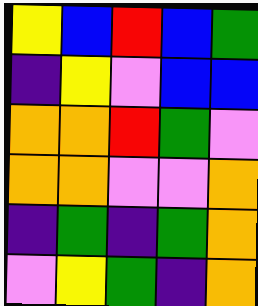[["yellow", "blue", "red", "blue", "green"], ["indigo", "yellow", "violet", "blue", "blue"], ["orange", "orange", "red", "green", "violet"], ["orange", "orange", "violet", "violet", "orange"], ["indigo", "green", "indigo", "green", "orange"], ["violet", "yellow", "green", "indigo", "orange"]]